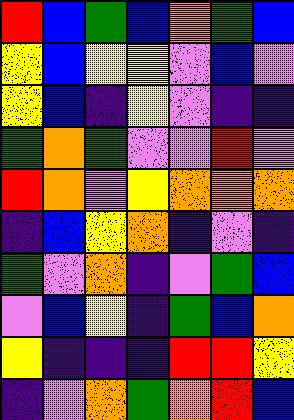[["red", "blue", "green", "blue", "orange", "green", "blue"], ["yellow", "blue", "yellow", "yellow", "violet", "blue", "violet"], ["yellow", "blue", "indigo", "yellow", "violet", "indigo", "indigo"], ["green", "orange", "green", "violet", "violet", "red", "violet"], ["red", "orange", "violet", "yellow", "orange", "orange", "orange"], ["indigo", "blue", "yellow", "orange", "indigo", "violet", "indigo"], ["green", "violet", "orange", "indigo", "violet", "green", "blue"], ["violet", "blue", "yellow", "indigo", "green", "blue", "orange"], ["yellow", "indigo", "indigo", "indigo", "red", "red", "yellow"], ["indigo", "violet", "orange", "green", "orange", "red", "blue"]]